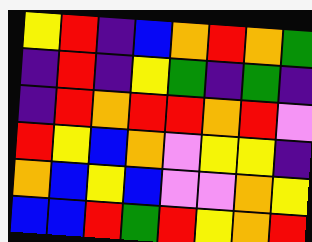[["yellow", "red", "indigo", "blue", "orange", "red", "orange", "green"], ["indigo", "red", "indigo", "yellow", "green", "indigo", "green", "indigo"], ["indigo", "red", "orange", "red", "red", "orange", "red", "violet"], ["red", "yellow", "blue", "orange", "violet", "yellow", "yellow", "indigo"], ["orange", "blue", "yellow", "blue", "violet", "violet", "orange", "yellow"], ["blue", "blue", "red", "green", "red", "yellow", "orange", "red"]]